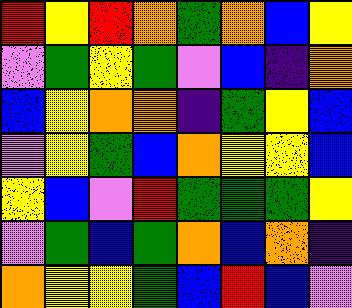[["red", "yellow", "red", "orange", "green", "orange", "blue", "yellow"], ["violet", "green", "yellow", "green", "violet", "blue", "indigo", "orange"], ["blue", "yellow", "orange", "orange", "indigo", "green", "yellow", "blue"], ["violet", "yellow", "green", "blue", "orange", "yellow", "yellow", "blue"], ["yellow", "blue", "violet", "red", "green", "green", "green", "yellow"], ["violet", "green", "blue", "green", "orange", "blue", "orange", "indigo"], ["orange", "yellow", "yellow", "green", "blue", "red", "blue", "violet"]]